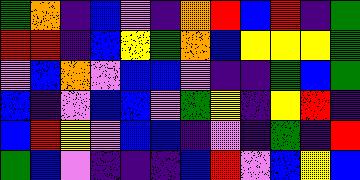[["green", "orange", "indigo", "blue", "violet", "indigo", "orange", "red", "blue", "red", "indigo", "green"], ["red", "red", "indigo", "blue", "yellow", "green", "orange", "blue", "yellow", "yellow", "yellow", "green"], ["violet", "blue", "orange", "violet", "blue", "blue", "violet", "indigo", "indigo", "green", "blue", "green"], ["blue", "indigo", "violet", "blue", "blue", "violet", "green", "yellow", "indigo", "yellow", "red", "indigo"], ["blue", "red", "yellow", "violet", "blue", "blue", "indigo", "violet", "indigo", "green", "indigo", "red"], ["green", "blue", "violet", "indigo", "indigo", "indigo", "blue", "red", "violet", "blue", "yellow", "blue"]]